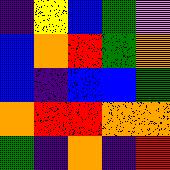[["indigo", "yellow", "blue", "green", "violet"], ["blue", "orange", "red", "green", "orange"], ["blue", "indigo", "blue", "blue", "green"], ["orange", "red", "red", "orange", "orange"], ["green", "indigo", "orange", "indigo", "red"]]